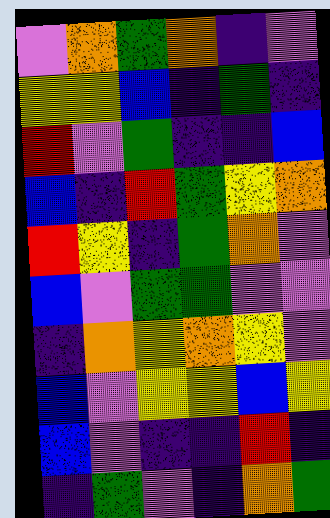[["violet", "orange", "green", "orange", "indigo", "violet"], ["yellow", "yellow", "blue", "indigo", "green", "indigo"], ["red", "violet", "green", "indigo", "indigo", "blue"], ["blue", "indigo", "red", "green", "yellow", "orange"], ["red", "yellow", "indigo", "green", "orange", "violet"], ["blue", "violet", "green", "green", "violet", "violet"], ["indigo", "orange", "yellow", "orange", "yellow", "violet"], ["blue", "violet", "yellow", "yellow", "blue", "yellow"], ["blue", "violet", "indigo", "indigo", "red", "indigo"], ["indigo", "green", "violet", "indigo", "orange", "green"]]